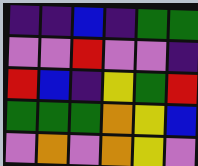[["indigo", "indigo", "blue", "indigo", "green", "green"], ["violet", "violet", "red", "violet", "violet", "indigo"], ["red", "blue", "indigo", "yellow", "green", "red"], ["green", "green", "green", "orange", "yellow", "blue"], ["violet", "orange", "violet", "orange", "yellow", "violet"]]